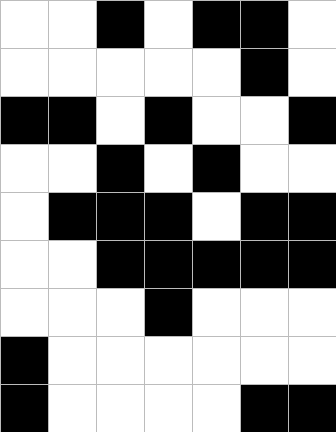[["white", "white", "black", "white", "black", "black", "white"], ["white", "white", "white", "white", "white", "black", "white"], ["black", "black", "white", "black", "white", "white", "black"], ["white", "white", "black", "white", "black", "white", "white"], ["white", "black", "black", "black", "white", "black", "black"], ["white", "white", "black", "black", "black", "black", "black"], ["white", "white", "white", "black", "white", "white", "white"], ["black", "white", "white", "white", "white", "white", "white"], ["black", "white", "white", "white", "white", "black", "black"]]